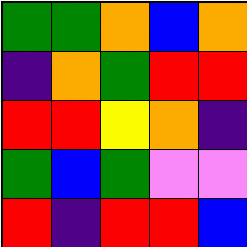[["green", "green", "orange", "blue", "orange"], ["indigo", "orange", "green", "red", "red"], ["red", "red", "yellow", "orange", "indigo"], ["green", "blue", "green", "violet", "violet"], ["red", "indigo", "red", "red", "blue"]]